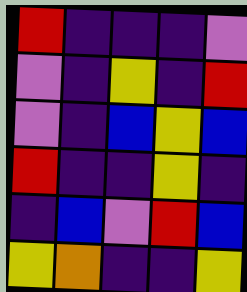[["red", "indigo", "indigo", "indigo", "violet"], ["violet", "indigo", "yellow", "indigo", "red"], ["violet", "indigo", "blue", "yellow", "blue"], ["red", "indigo", "indigo", "yellow", "indigo"], ["indigo", "blue", "violet", "red", "blue"], ["yellow", "orange", "indigo", "indigo", "yellow"]]